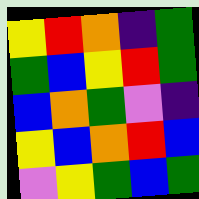[["yellow", "red", "orange", "indigo", "green"], ["green", "blue", "yellow", "red", "green"], ["blue", "orange", "green", "violet", "indigo"], ["yellow", "blue", "orange", "red", "blue"], ["violet", "yellow", "green", "blue", "green"]]